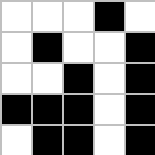[["white", "white", "white", "black", "white"], ["white", "black", "white", "white", "black"], ["white", "white", "black", "white", "black"], ["black", "black", "black", "white", "black"], ["white", "black", "black", "white", "black"]]